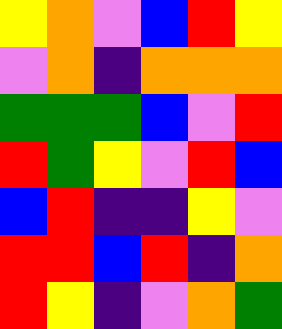[["yellow", "orange", "violet", "blue", "red", "yellow"], ["violet", "orange", "indigo", "orange", "orange", "orange"], ["green", "green", "green", "blue", "violet", "red"], ["red", "green", "yellow", "violet", "red", "blue"], ["blue", "red", "indigo", "indigo", "yellow", "violet"], ["red", "red", "blue", "red", "indigo", "orange"], ["red", "yellow", "indigo", "violet", "orange", "green"]]